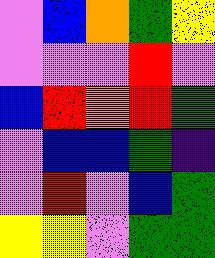[["violet", "blue", "orange", "green", "yellow"], ["violet", "violet", "violet", "red", "violet"], ["blue", "red", "orange", "red", "green"], ["violet", "blue", "blue", "green", "indigo"], ["violet", "red", "violet", "blue", "green"], ["yellow", "yellow", "violet", "green", "green"]]